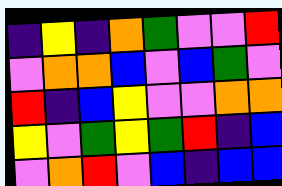[["indigo", "yellow", "indigo", "orange", "green", "violet", "violet", "red"], ["violet", "orange", "orange", "blue", "violet", "blue", "green", "violet"], ["red", "indigo", "blue", "yellow", "violet", "violet", "orange", "orange"], ["yellow", "violet", "green", "yellow", "green", "red", "indigo", "blue"], ["violet", "orange", "red", "violet", "blue", "indigo", "blue", "blue"]]